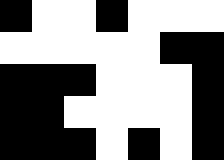[["black", "white", "white", "black", "white", "white", "white"], ["white", "white", "white", "white", "white", "black", "black"], ["black", "black", "black", "white", "white", "white", "black"], ["black", "black", "white", "white", "white", "white", "black"], ["black", "black", "black", "white", "black", "white", "black"]]